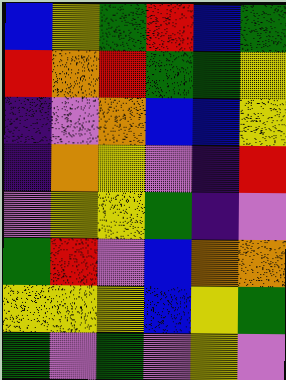[["blue", "yellow", "green", "red", "blue", "green"], ["red", "orange", "red", "green", "green", "yellow"], ["indigo", "violet", "orange", "blue", "blue", "yellow"], ["indigo", "orange", "yellow", "violet", "indigo", "red"], ["violet", "yellow", "yellow", "green", "indigo", "violet"], ["green", "red", "violet", "blue", "orange", "orange"], ["yellow", "yellow", "yellow", "blue", "yellow", "green"], ["green", "violet", "green", "violet", "yellow", "violet"]]